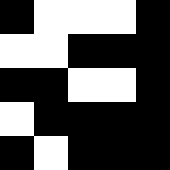[["black", "white", "white", "white", "black"], ["white", "white", "black", "black", "black"], ["black", "black", "white", "white", "black"], ["white", "black", "black", "black", "black"], ["black", "white", "black", "black", "black"]]